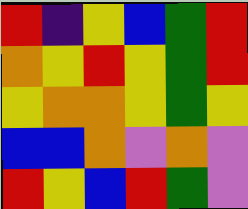[["red", "indigo", "yellow", "blue", "green", "red"], ["orange", "yellow", "red", "yellow", "green", "red"], ["yellow", "orange", "orange", "yellow", "green", "yellow"], ["blue", "blue", "orange", "violet", "orange", "violet"], ["red", "yellow", "blue", "red", "green", "violet"]]